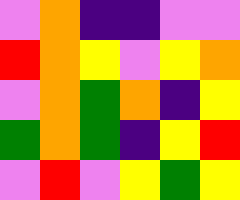[["violet", "orange", "indigo", "indigo", "violet", "violet"], ["red", "orange", "yellow", "violet", "yellow", "orange"], ["violet", "orange", "green", "orange", "indigo", "yellow"], ["green", "orange", "green", "indigo", "yellow", "red"], ["violet", "red", "violet", "yellow", "green", "yellow"]]